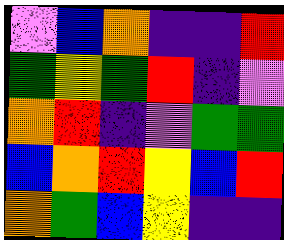[["violet", "blue", "orange", "indigo", "indigo", "red"], ["green", "yellow", "green", "red", "indigo", "violet"], ["orange", "red", "indigo", "violet", "green", "green"], ["blue", "orange", "red", "yellow", "blue", "red"], ["orange", "green", "blue", "yellow", "indigo", "indigo"]]